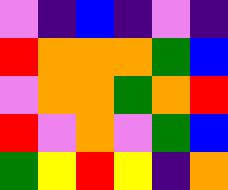[["violet", "indigo", "blue", "indigo", "violet", "indigo"], ["red", "orange", "orange", "orange", "green", "blue"], ["violet", "orange", "orange", "green", "orange", "red"], ["red", "violet", "orange", "violet", "green", "blue"], ["green", "yellow", "red", "yellow", "indigo", "orange"]]